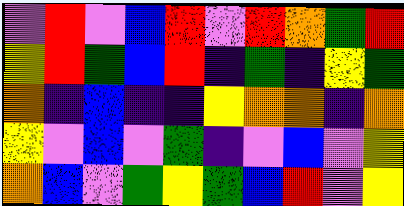[["violet", "red", "violet", "blue", "red", "violet", "red", "orange", "green", "red"], ["yellow", "red", "green", "blue", "red", "indigo", "green", "indigo", "yellow", "green"], ["orange", "indigo", "blue", "indigo", "indigo", "yellow", "orange", "orange", "indigo", "orange"], ["yellow", "violet", "blue", "violet", "green", "indigo", "violet", "blue", "violet", "yellow"], ["orange", "blue", "violet", "green", "yellow", "green", "blue", "red", "violet", "yellow"]]